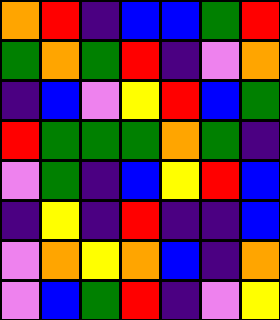[["orange", "red", "indigo", "blue", "blue", "green", "red"], ["green", "orange", "green", "red", "indigo", "violet", "orange"], ["indigo", "blue", "violet", "yellow", "red", "blue", "green"], ["red", "green", "green", "green", "orange", "green", "indigo"], ["violet", "green", "indigo", "blue", "yellow", "red", "blue"], ["indigo", "yellow", "indigo", "red", "indigo", "indigo", "blue"], ["violet", "orange", "yellow", "orange", "blue", "indigo", "orange"], ["violet", "blue", "green", "red", "indigo", "violet", "yellow"]]